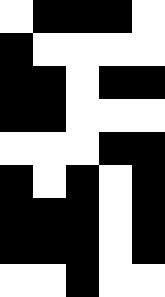[["white", "black", "black", "black", "white"], ["black", "white", "white", "white", "white"], ["black", "black", "white", "black", "black"], ["black", "black", "white", "white", "white"], ["white", "white", "white", "black", "black"], ["black", "white", "black", "white", "black"], ["black", "black", "black", "white", "black"], ["black", "black", "black", "white", "black"], ["white", "white", "black", "white", "white"]]